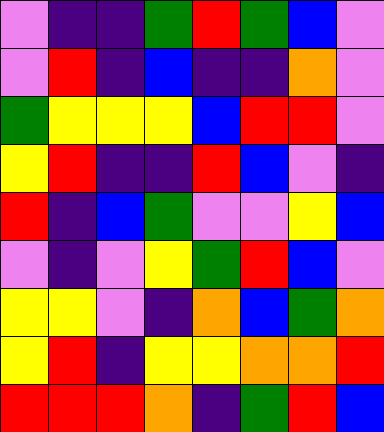[["violet", "indigo", "indigo", "green", "red", "green", "blue", "violet"], ["violet", "red", "indigo", "blue", "indigo", "indigo", "orange", "violet"], ["green", "yellow", "yellow", "yellow", "blue", "red", "red", "violet"], ["yellow", "red", "indigo", "indigo", "red", "blue", "violet", "indigo"], ["red", "indigo", "blue", "green", "violet", "violet", "yellow", "blue"], ["violet", "indigo", "violet", "yellow", "green", "red", "blue", "violet"], ["yellow", "yellow", "violet", "indigo", "orange", "blue", "green", "orange"], ["yellow", "red", "indigo", "yellow", "yellow", "orange", "orange", "red"], ["red", "red", "red", "orange", "indigo", "green", "red", "blue"]]